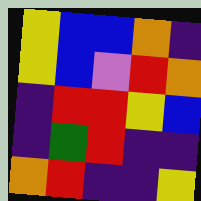[["yellow", "blue", "blue", "orange", "indigo"], ["yellow", "blue", "violet", "red", "orange"], ["indigo", "red", "red", "yellow", "blue"], ["indigo", "green", "red", "indigo", "indigo"], ["orange", "red", "indigo", "indigo", "yellow"]]